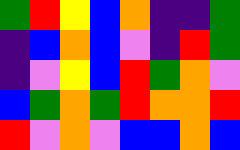[["green", "red", "yellow", "blue", "orange", "indigo", "indigo", "green"], ["indigo", "blue", "orange", "blue", "violet", "indigo", "red", "green"], ["indigo", "violet", "yellow", "blue", "red", "green", "orange", "violet"], ["blue", "green", "orange", "green", "red", "orange", "orange", "red"], ["red", "violet", "orange", "violet", "blue", "blue", "orange", "blue"]]